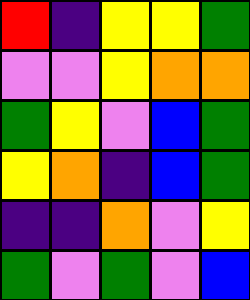[["red", "indigo", "yellow", "yellow", "green"], ["violet", "violet", "yellow", "orange", "orange"], ["green", "yellow", "violet", "blue", "green"], ["yellow", "orange", "indigo", "blue", "green"], ["indigo", "indigo", "orange", "violet", "yellow"], ["green", "violet", "green", "violet", "blue"]]